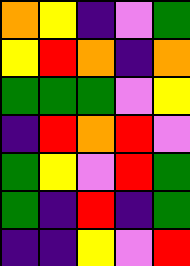[["orange", "yellow", "indigo", "violet", "green"], ["yellow", "red", "orange", "indigo", "orange"], ["green", "green", "green", "violet", "yellow"], ["indigo", "red", "orange", "red", "violet"], ["green", "yellow", "violet", "red", "green"], ["green", "indigo", "red", "indigo", "green"], ["indigo", "indigo", "yellow", "violet", "red"]]